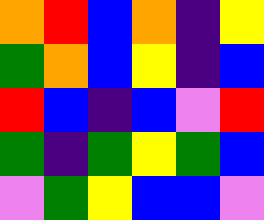[["orange", "red", "blue", "orange", "indigo", "yellow"], ["green", "orange", "blue", "yellow", "indigo", "blue"], ["red", "blue", "indigo", "blue", "violet", "red"], ["green", "indigo", "green", "yellow", "green", "blue"], ["violet", "green", "yellow", "blue", "blue", "violet"]]